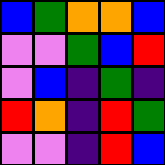[["blue", "green", "orange", "orange", "blue"], ["violet", "violet", "green", "blue", "red"], ["violet", "blue", "indigo", "green", "indigo"], ["red", "orange", "indigo", "red", "green"], ["violet", "violet", "indigo", "red", "blue"]]